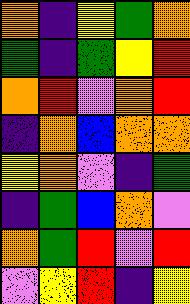[["orange", "indigo", "yellow", "green", "orange"], ["green", "indigo", "green", "yellow", "red"], ["orange", "red", "violet", "orange", "red"], ["indigo", "orange", "blue", "orange", "orange"], ["yellow", "orange", "violet", "indigo", "green"], ["indigo", "green", "blue", "orange", "violet"], ["orange", "green", "red", "violet", "red"], ["violet", "yellow", "red", "indigo", "yellow"]]